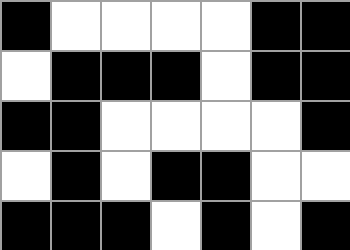[["black", "white", "white", "white", "white", "black", "black"], ["white", "black", "black", "black", "white", "black", "black"], ["black", "black", "white", "white", "white", "white", "black"], ["white", "black", "white", "black", "black", "white", "white"], ["black", "black", "black", "white", "black", "white", "black"]]